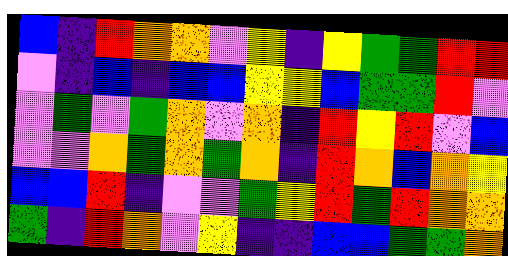[["blue", "indigo", "red", "orange", "orange", "violet", "yellow", "indigo", "yellow", "green", "green", "red", "red"], ["violet", "indigo", "blue", "indigo", "blue", "blue", "yellow", "yellow", "blue", "green", "green", "red", "violet"], ["violet", "green", "violet", "green", "orange", "violet", "orange", "indigo", "red", "yellow", "red", "violet", "blue"], ["violet", "violet", "orange", "green", "orange", "green", "orange", "indigo", "red", "orange", "blue", "orange", "yellow"], ["blue", "blue", "red", "indigo", "violet", "violet", "green", "yellow", "red", "green", "red", "orange", "orange"], ["green", "indigo", "red", "orange", "violet", "yellow", "indigo", "indigo", "blue", "blue", "green", "green", "orange"]]